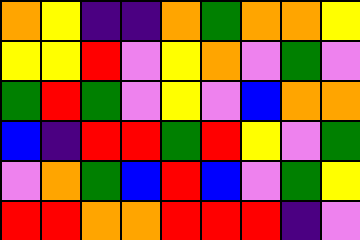[["orange", "yellow", "indigo", "indigo", "orange", "green", "orange", "orange", "yellow"], ["yellow", "yellow", "red", "violet", "yellow", "orange", "violet", "green", "violet"], ["green", "red", "green", "violet", "yellow", "violet", "blue", "orange", "orange"], ["blue", "indigo", "red", "red", "green", "red", "yellow", "violet", "green"], ["violet", "orange", "green", "blue", "red", "blue", "violet", "green", "yellow"], ["red", "red", "orange", "orange", "red", "red", "red", "indigo", "violet"]]